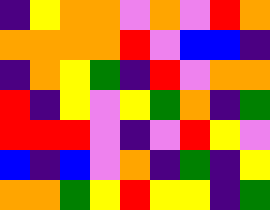[["indigo", "yellow", "orange", "orange", "violet", "orange", "violet", "red", "orange"], ["orange", "orange", "orange", "orange", "red", "violet", "blue", "blue", "indigo"], ["indigo", "orange", "yellow", "green", "indigo", "red", "violet", "orange", "orange"], ["red", "indigo", "yellow", "violet", "yellow", "green", "orange", "indigo", "green"], ["red", "red", "red", "violet", "indigo", "violet", "red", "yellow", "violet"], ["blue", "indigo", "blue", "violet", "orange", "indigo", "green", "indigo", "yellow"], ["orange", "orange", "green", "yellow", "red", "yellow", "yellow", "indigo", "green"]]